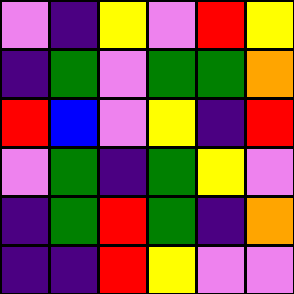[["violet", "indigo", "yellow", "violet", "red", "yellow"], ["indigo", "green", "violet", "green", "green", "orange"], ["red", "blue", "violet", "yellow", "indigo", "red"], ["violet", "green", "indigo", "green", "yellow", "violet"], ["indigo", "green", "red", "green", "indigo", "orange"], ["indigo", "indigo", "red", "yellow", "violet", "violet"]]